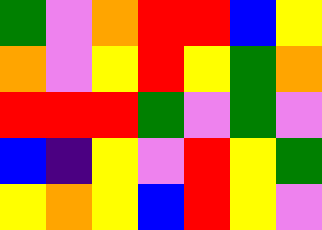[["green", "violet", "orange", "red", "red", "blue", "yellow"], ["orange", "violet", "yellow", "red", "yellow", "green", "orange"], ["red", "red", "red", "green", "violet", "green", "violet"], ["blue", "indigo", "yellow", "violet", "red", "yellow", "green"], ["yellow", "orange", "yellow", "blue", "red", "yellow", "violet"]]